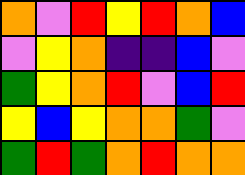[["orange", "violet", "red", "yellow", "red", "orange", "blue"], ["violet", "yellow", "orange", "indigo", "indigo", "blue", "violet"], ["green", "yellow", "orange", "red", "violet", "blue", "red"], ["yellow", "blue", "yellow", "orange", "orange", "green", "violet"], ["green", "red", "green", "orange", "red", "orange", "orange"]]